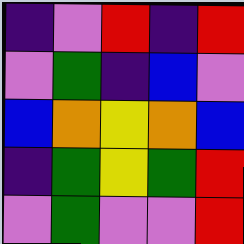[["indigo", "violet", "red", "indigo", "red"], ["violet", "green", "indigo", "blue", "violet"], ["blue", "orange", "yellow", "orange", "blue"], ["indigo", "green", "yellow", "green", "red"], ["violet", "green", "violet", "violet", "red"]]